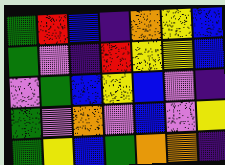[["green", "red", "blue", "indigo", "orange", "yellow", "blue"], ["green", "violet", "indigo", "red", "yellow", "yellow", "blue"], ["violet", "green", "blue", "yellow", "blue", "violet", "indigo"], ["green", "violet", "orange", "violet", "blue", "violet", "yellow"], ["green", "yellow", "blue", "green", "orange", "orange", "indigo"]]